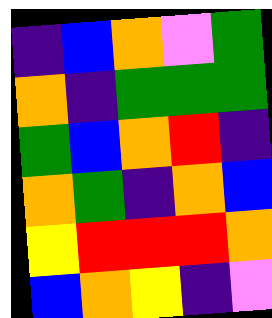[["indigo", "blue", "orange", "violet", "green"], ["orange", "indigo", "green", "green", "green"], ["green", "blue", "orange", "red", "indigo"], ["orange", "green", "indigo", "orange", "blue"], ["yellow", "red", "red", "red", "orange"], ["blue", "orange", "yellow", "indigo", "violet"]]